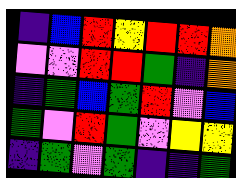[["indigo", "blue", "red", "yellow", "red", "red", "orange"], ["violet", "violet", "red", "red", "green", "indigo", "orange"], ["indigo", "green", "blue", "green", "red", "violet", "blue"], ["green", "violet", "red", "green", "violet", "yellow", "yellow"], ["indigo", "green", "violet", "green", "indigo", "indigo", "green"]]